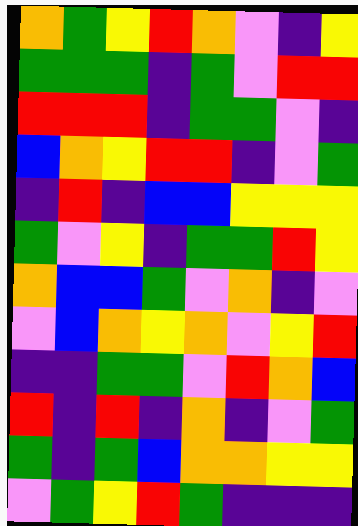[["orange", "green", "yellow", "red", "orange", "violet", "indigo", "yellow"], ["green", "green", "green", "indigo", "green", "violet", "red", "red"], ["red", "red", "red", "indigo", "green", "green", "violet", "indigo"], ["blue", "orange", "yellow", "red", "red", "indigo", "violet", "green"], ["indigo", "red", "indigo", "blue", "blue", "yellow", "yellow", "yellow"], ["green", "violet", "yellow", "indigo", "green", "green", "red", "yellow"], ["orange", "blue", "blue", "green", "violet", "orange", "indigo", "violet"], ["violet", "blue", "orange", "yellow", "orange", "violet", "yellow", "red"], ["indigo", "indigo", "green", "green", "violet", "red", "orange", "blue"], ["red", "indigo", "red", "indigo", "orange", "indigo", "violet", "green"], ["green", "indigo", "green", "blue", "orange", "orange", "yellow", "yellow"], ["violet", "green", "yellow", "red", "green", "indigo", "indigo", "indigo"]]